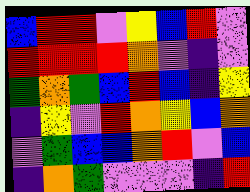[["blue", "red", "red", "violet", "yellow", "blue", "red", "violet"], ["red", "red", "red", "red", "orange", "violet", "indigo", "violet"], ["green", "orange", "green", "blue", "red", "blue", "indigo", "yellow"], ["indigo", "yellow", "violet", "red", "orange", "yellow", "blue", "orange"], ["violet", "green", "blue", "blue", "orange", "red", "violet", "blue"], ["indigo", "orange", "green", "violet", "violet", "violet", "indigo", "red"]]